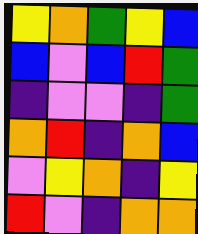[["yellow", "orange", "green", "yellow", "blue"], ["blue", "violet", "blue", "red", "green"], ["indigo", "violet", "violet", "indigo", "green"], ["orange", "red", "indigo", "orange", "blue"], ["violet", "yellow", "orange", "indigo", "yellow"], ["red", "violet", "indigo", "orange", "orange"]]